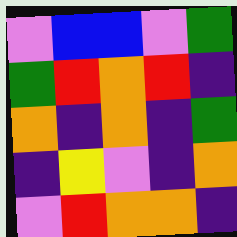[["violet", "blue", "blue", "violet", "green"], ["green", "red", "orange", "red", "indigo"], ["orange", "indigo", "orange", "indigo", "green"], ["indigo", "yellow", "violet", "indigo", "orange"], ["violet", "red", "orange", "orange", "indigo"]]